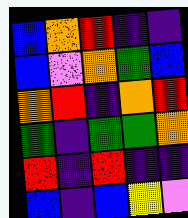[["blue", "orange", "red", "indigo", "indigo"], ["blue", "violet", "orange", "green", "blue"], ["orange", "red", "indigo", "orange", "red"], ["green", "indigo", "green", "green", "orange"], ["red", "indigo", "red", "indigo", "indigo"], ["blue", "indigo", "blue", "yellow", "violet"]]